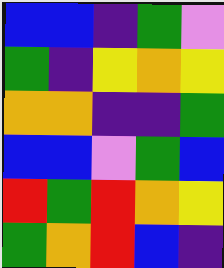[["blue", "blue", "indigo", "green", "violet"], ["green", "indigo", "yellow", "orange", "yellow"], ["orange", "orange", "indigo", "indigo", "green"], ["blue", "blue", "violet", "green", "blue"], ["red", "green", "red", "orange", "yellow"], ["green", "orange", "red", "blue", "indigo"]]